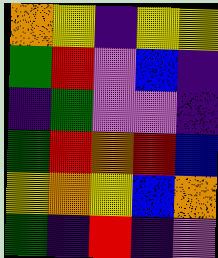[["orange", "yellow", "indigo", "yellow", "yellow"], ["green", "red", "violet", "blue", "indigo"], ["indigo", "green", "violet", "violet", "indigo"], ["green", "red", "orange", "red", "blue"], ["yellow", "orange", "yellow", "blue", "orange"], ["green", "indigo", "red", "indigo", "violet"]]